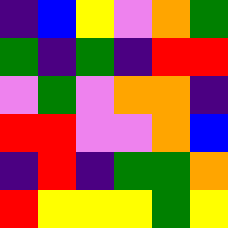[["indigo", "blue", "yellow", "violet", "orange", "green"], ["green", "indigo", "green", "indigo", "red", "red"], ["violet", "green", "violet", "orange", "orange", "indigo"], ["red", "red", "violet", "violet", "orange", "blue"], ["indigo", "red", "indigo", "green", "green", "orange"], ["red", "yellow", "yellow", "yellow", "green", "yellow"]]